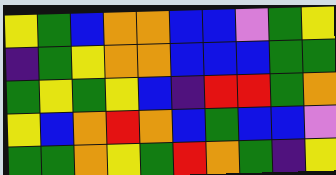[["yellow", "green", "blue", "orange", "orange", "blue", "blue", "violet", "green", "yellow"], ["indigo", "green", "yellow", "orange", "orange", "blue", "blue", "blue", "green", "green"], ["green", "yellow", "green", "yellow", "blue", "indigo", "red", "red", "green", "orange"], ["yellow", "blue", "orange", "red", "orange", "blue", "green", "blue", "blue", "violet"], ["green", "green", "orange", "yellow", "green", "red", "orange", "green", "indigo", "yellow"]]